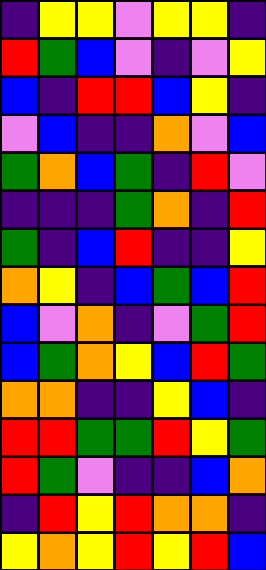[["indigo", "yellow", "yellow", "violet", "yellow", "yellow", "indigo"], ["red", "green", "blue", "violet", "indigo", "violet", "yellow"], ["blue", "indigo", "red", "red", "blue", "yellow", "indigo"], ["violet", "blue", "indigo", "indigo", "orange", "violet", "blue"], ["green", "orange", "blue", "green", "indigo", "red", "violet"], ["indigo", "indigo", "indigo", "green", "orange", "indigo", "red"], ["green", "indigo", "blue", "red", "indigo", "indigo", "yellow"], ["orange", "yellow", "indigo", "blue", "green", "blue", "red"], ["blue", "violet", "orange", "indigo", "violet", "green", "red"], ["blue", "green", "orange", "yellow", "blue", "red", "green"], ["orange", "orange", "indigo", "indigo", "yellow", "blue", "indigo"], ["red", "red", "green", "green", "red", "yellow", "green"], ["red", "green", "violet", "indigo", "indigo", "blue", "orange"], ["indigo", "red", "yellow", "red", "orange", "orange", "indigo"], ["yellow", "orange", "yellow", "red", "yellow", "red", "blue"]]